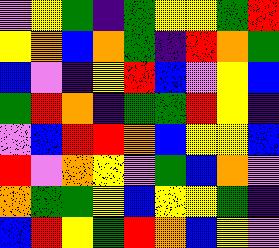[["violet", "yellow", "green", "indigo", "green", "yellow", "yellow", "green", "red"], ["yellow", "orange", "blue", "orange", "green", "indigo", "red", "orange", "green"], ["blue", "violet", "indigo", "yellow", "red", "blue", "violet", "yellow", "blue"], ["green", "red", "orange", "indigo", "green", "green", "red", "yellow", "indigo"], ["violet", "blue", "red", "red", "orange", "blue", "yellow", "yellow", "blue"], ["red", "violet", "orange", "yellow", "violet", "green", "blue", "orange", "violet"], ["orange", "green", "green", "yellow", "blue", "yellow", "yellow", "green", "indigo"], ["blue", "red", "yellow", "green", "red", "orange", "blue", "yellow", "violet"]]